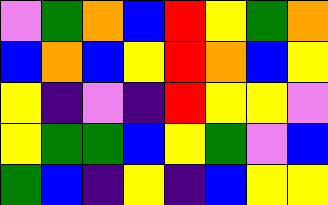[["violet", "green", "orange", "blue", "red", "yellow", "green", "orange"], ["blue", "orange", "blue", "yellow", "red", "orange", "blue", "yellow"], ["yellow", "indigo", "violet", "indigo", "red", "yellow", "yellow", "violet"], ["yellow", "green", "green", "blue", "yellow", "green", "violet", "blue"], ["green", "blue", "indigo", "yellow", "indigo", "blue", "yellow", "yellow"]]